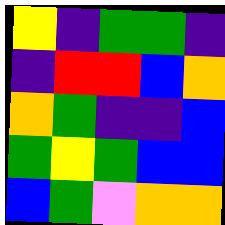[["yellow", "indigo", "green", "green", "indigo"], ["indigo", "red", "red", "blue", "orange"], ["orange", "green", "indigo", "indigo", "blue"], ["green", "yellow", "green", "blue", "blue"], ["blue", "green", "violet", "orange", "orange"]]